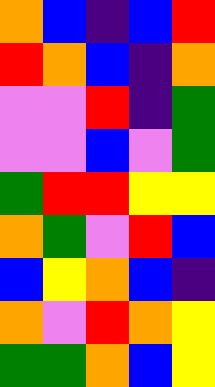[["orange", "blue", "indigo", "blue", "red"], ["red", "orange", "blue", "indigo", "orange"], ["violet", "violet", "red", "indigo", "green"], ["violet", "violet", "blue", "violet", "green"], ["green", "red", "red", "yellow", "yellow"], ["orange", "green", "violet", "red", "blue"], ["blue", "yellow", "orange", "blue", "indigo"], ["orange", "violet", "red", "orange", "yellow"], ["green", "green", "orange", "blue", "yellow"]]